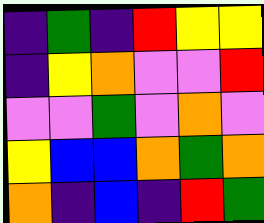[["indigo", "green", "indigo", "red", "yellow", "yellow"], ["indigo", "yellow", "orange", "violet", "violet", "red"], ["violet", "violet", "green", "violet", "orange", "violet"], ["yellow", "blue", "blue", "orange", "green", "orange"], ["orange", "indigo", "blue", "indigo", "red", "green"]]